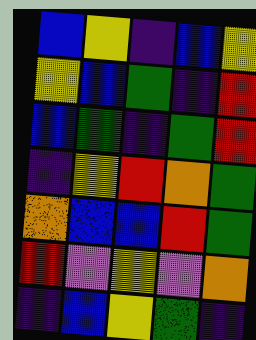[["blue", "yellow", "indigo", "blue", "yellow"], ["yellow", "blue", "green", "indigo", "red"], ["blue", "green", "indigo", "green", "red"], ["indigo", "yellow", "red", "orange", "green"], ["orange", "blue", "blue", "red", "green"], ["red", "violet", "yellow", "violet", "orange"], ["indigo", "blue", "yellow", "green", "indigo"]]